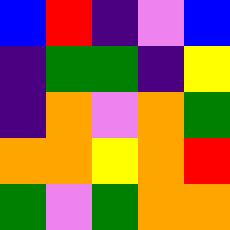[["blue", "red", "indigo", "violet", "blue"], ["indigo", "green", "green", "indigo", "yellow"], ["indigo", "orange", "violet", "orange", "green"], ["orange", "orange", "yellow", "orange", "red"], ["green", "violet", "green", "orange", "orange"]]